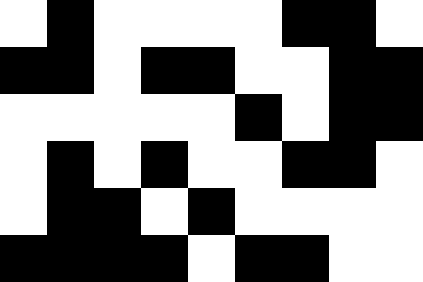[["white", "black", "white", "white", "white", "white", "black", "black", "white"], ["black", "black", "white", "black", "black", "white", "white", "black", "black"], ["white", "white", "white", "white", "white", "black", "white", "black", "black"], ["white", "black", "white", "black", "white", "white", "black", "black", "white"], ["white", "black", "black", "white", "black", "white", "white", "white", "white"], ["black", "black", "black", "black", "white", "black", "black", "white", "white"]]